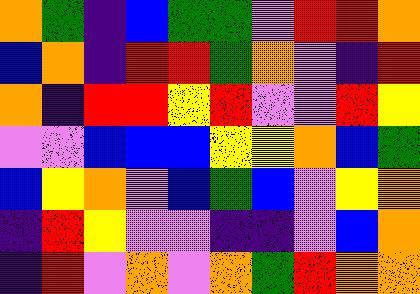[["orange", "green", "indigo", "blue", "green", "green", "violet", "red", "red", "orange"], ["blue", "orange", "indigo", "red", "red", "green", "orange", "violet", "indigo", "red"], ["orange", "indigo", "red", "red", "yellow", "red", "violet", "violet", "red", "yellow"], ["violet", "violet", "blue", "blue", "blue", "yellow", "yellow", "orange", "blue", "green"], ["blue", "yellow", "orange", "violet", "blue", "green", "blue", "violet", "yellow", "orange"], ["indigo", "red", "yellow", "violet", "violet", "indigo", "indigo", "violet", "blue", "orange"], ["indigo", "red", "violet", "orange", "violet", "orange", "green", "red", "orange", "orange"]]